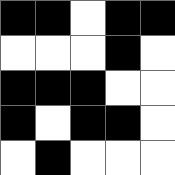[["black", "black", "white", "black", "black"], ["white", "white", "white", "black", "white"], ["black", "black", "black", "white", "white"], ["black", "white", "black", "black", "white"], ["white", "black", "white", "white", "white"]]